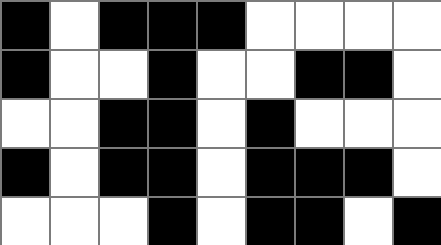[["black", "white", "black", "black", "black", "white", "white", "white", "white"], ["black", "white", "white", "black", "white", "white", "black", "black", "white"], ["white", "white", "black", "black", "white", "black", "white", "white", "white"], ["black", "white", "black", "black", "white", "black", "black", "black", "white"], ["white", "white", "white", "black", "white", "black", "black", "white", "black"]]